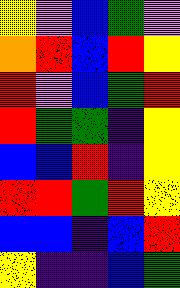[["yellow", "violet", "blue", "green", "violet"], ["orange", "red", "blue", "red", "yellow"], ["red", "violet", "blue", "green", "red"], ["red", "green", "green", "indigo", "yellow"], ["blue", "blue", "red", "indigo", "yellow"], ["red", "red", "green", "red", "yellow"], ["blue", "blue", "indigo", "blue", "red"], ["yellow", "indigo", "indigo", "blue", "green"]]